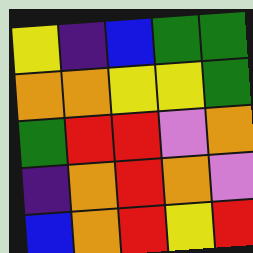[["yellow", "indigo", "blue", "green", "green"], ["orange", "orange", "yellow", "yellow", "green"], ["green", "red", "red", "violet", "orange"], ["indigo", "orange", "red", "orange", "violet"], ["blue", "orange", "red", "yellow", "red"]]